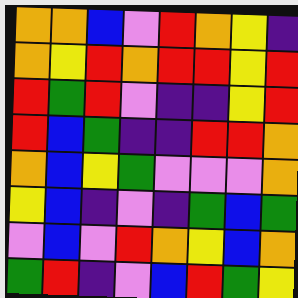[["orange", "orange", "blue", "violet", "red", "orange", "yellow", "indigo"], ["orange", "yellow", "red", "orange", "red", "red", "yellow", "red"], ["red", "green", "red", "violet", "indigo", "indigo", "yellow", "red"], ["red", "blue", "green", "indigo", "indigo", "red", "red", "orange"], ["orange", "blue", "yellow", "green", "violet", "violet", "violet", "orange"], ["yellow", "blue", "indigo", "violet", "indigo", "green", "blue", "green"], ["violet", "blue", "violet", "red", "orange", "yellow", "blue", "orange"], ["green", "red", "indigo", "violet", "blue", "red", "green", "yellow"]]